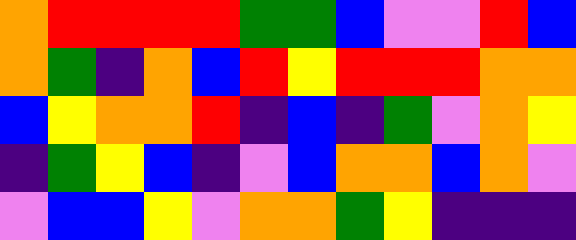[["orange", "red", "red", "red", "red", "green", "green", "blue", "violet", "violet", "red", "blue"], ["orange", "green", "indigo", "orange", "blue", "red", "yellow", "red", "red", "red", "orange", "orange"], ["blue", "yellow", "orange", "orange", "red", "indigo", "blue", "indigo", "green", "violet", "orange", "yellow"], ["indigo", "green", "yellow", "blue", "indigo", "violet", "blue", "orange", "orange", "blue", "orange", "violet"], ["violet", "blue", "blue", "yellow", "violet", "orange", "orange", "green", "yellow", "indigo", "indigo", "indigo"]]